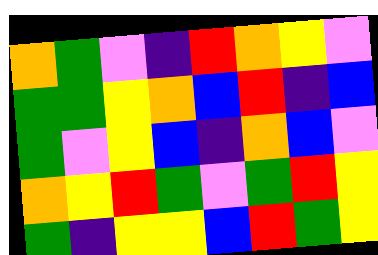[["orange", "green", "violet", "indigo", "red", "orange", "yellow", "violet"], ["green", "green", "yellow", "orange", "blue", "red", "indigo", "blue"], ["green", "violet", "yellow", "blue", "indigo", "orange", "blue", "violet"], ["orange", "yellow", "red", "green", "violet", "green", "red", "yellow"], ["green", "indigo", "yellow", "yellow", "blue", "red", "green", "yellow"]]